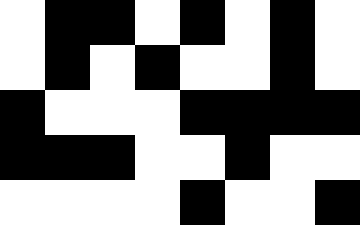[["white", "black", "black", "white", "black", "white", "black", "white"], ["white", "black", "white", "black", "white", "white", "black", "white"], ["black", "white", "white", "white", "black", "black", "black", "black"], ["black", "black", "black", "white", "white", "black", "white", "white"], ["white", "white", "white", "white", "black", "white", "white", "black"]]